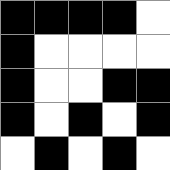[["black", "black", "black", "black", "white"], ["black", "white", "white", "white", "white"], ["black", "white", "white", "black", "black"], ["black", "white", "black", "white", "black"], ["white", "black", "white", "black", "white"]]